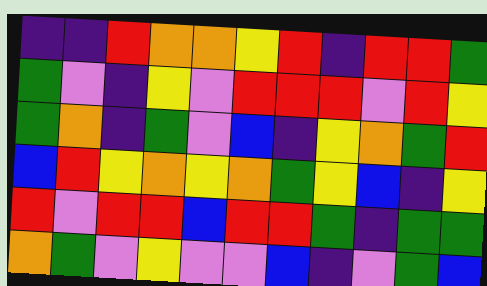[["indigo", "indigo", "red", "orange", "orange", "yellow", "red", "indigo", "red", "red", "green"], ["green", "violet", "indigo", "yellow", "violet", "red", "red", "red", "violet", "red", "yellow"], ["green", "orange", "indigo", "green", "violet", "blue", "indigo", "yellow", "orange", "green", "red"], ["blue", "red", "yellow", "orange", "yellow", "orange", "green", "yellow", "blue", "indigo", "yellow"], ["red", "violet", "red", "red", "blue", "red", "red", "green", "indigo", "green", "green"], ["orange", "green", "violet", "yellow", "violet", "violet", "blue", "indigo", "violet", "green", "blue"]]